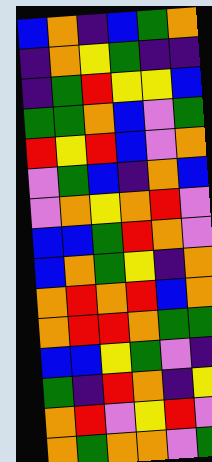[["blue", "orange", "indigo", "blue", "green", "orange"], ["indigo", "orange", "yellow", "green", "indigo", "indigo"], ["indigo", "green", "red", "yellow", "yellow", "blue"], ["green", "green", "orange", "blue", "violet", "green"], ["red", "yellow", "red", "blue", "violet", "orange"], ["violet", "green", "blue", "indigo", "orange", "blue"], ["violet", "orange", "yellow", "orange", "red", "violet"], ["blue", "blue", "green", "red", "orange", "violet"], ["blue", "orange", "green", "yellow", "indigo", "orange"], ["orange", "red", "orange", "red", "blue", "orange"], ["orange", "red", "red", "orange", "green", "green"], ["blue", "blue", "yellow", "green", "violet", "indigo"], ["green", "indigo", "red", "orange", "indigo", "yellow"], ["orange", "red", "violet", "yellow", "red", "violet"], ["orange", "green", "orange", "orange", "violet", "green"]]